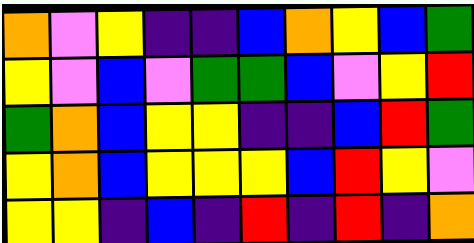[["orange", "violet", "yellow", "indigo", "indigo", "blue", "orange", "yellow", "blue", "green"], ["yellow", "violet", "blue", "violet", "green", "green", "blue", "violet", "yellow", "red"], ["green", "orange", "blue", "yellow", "yellow", "indigo", "indigo", "blue", "red", "green"], ["yellow", "orange", "blue", "yellow", "yellow", "yellow", "blue", "red", "yellow", "violet"], ["yellow", "yellow", "indigo", "blue", "indigo", "red", "indigo", "red", "indigo", "orange"]]